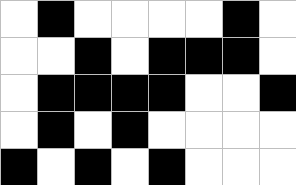[["white", "black", "white", "white", "white", "white", "black", "white"], ["white", "white", "black", "white", "black", "black", "black", "white"], ["white", "black", "black", "black", "black", "white", "white", "black"], ["white", "black", "white", "black", "white", "white", "white", "white"], ["black", "white", "black", "white", "black", "white", "white", "white"]]